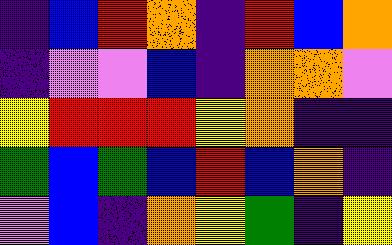[["indigo", "blue", "red", "orange", "indigo", "red", "blue", "orange"], ["indigo", "violet", "violet", "blue", "indigo", "orange", "orange", "violet"], ["yellow", "red", "red", "red", "yellow", "orange", "indigo", "indigo"], ["green", "blue", "green", "blue", "red", "blue", "orange", "indigo"], ["violet", "blue", "indigo", "orange", "yellow", "green", "indigo", "yellow"]]